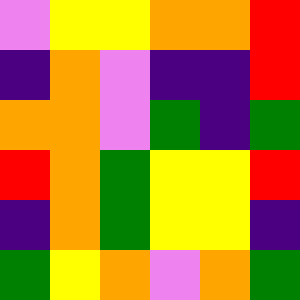[["violet", "yellow", "yellow", "orange", "orange", "red"], ["indigo", "orange", "violet", "indigo", "indigo", "red"], ["orange", "orange", "violet", "green", "indigo", "green"], ["red", "orange", "green", "yellow", "yellow", "red"], ["indigo", "orange", "green", "yellow", "yellow", "indigo"], ["green", "yellow", "orange", "violet", "orange", "green"]]